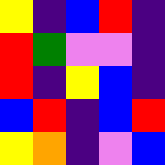[["yellow", "indigo", "blue", "red", "indigo"], ["red", "green", "violet", "violet", "indigo"], ["red", "indigo", "yellow", "blue", "indigo"], ["blue", "red", "indigo", "blue", "red"], ["yellow", "orange", "indigo", "violet", "blue"]]